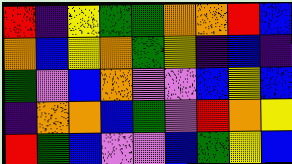[["red", "indigo", "yellow", "green", "green", "orange", "orange", "red", "blue"], ["orange", "blue", "yellow", "orange", "green", "yellow", "indigo", "blue", "indigo"], ["green", "violet", "blue", "orange", "violet", "violet", "blue", "yellow", "blue"], ["indigo", "orange", "orange", "blue", "green", "violet", "red", "orange", "yellow"], ["red", "green", "blue", "violet", "violet", "blue", "green", "yellow", "blue"]]